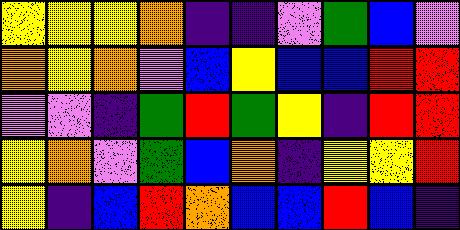[["yellow", "yellow", "yellow", "orange", "indigo", "indigo", "violet", "green", "blue", "violet"], ["orange", "yellow", "orange", "violet", "blue", "yellow", "blue", "blue", "red", "red"], ["violet", "violet", "indigo", "green", "red", "green", "yellow", "indigo", "red", "red"], ["yellow", "orange", "violet", "green", "blue", "orange", "indigo", "yellow", "yellow", "red"], ["yellow", "indigo", "blue", "red", "orange", "blue", "blue", "red", "blue", "indigo"]]